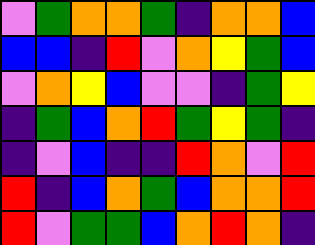[["violet", "green", "orange", "orange", "green", "indigo", "orange", "orange", "blue"], ["blue", "blue", "indigo", "red", "violet", "orange", "yellow", "green", "blue"], ["violet", "orange", "yellow", "blue", "violet", "violet", "indigo", "green", "yellow"], ["indigo", "green", "blue", "orange", "red", "green", "yellow", "green", "indigo"], ["indigo", "violet", "blue", "indigo", "indigo", "red", "orange", "violet", "red"], ["red", "indigo", "blue", "orange", "green", "blue", "orange", "orange", "red"], ["red", "violet", "green", "green", "blue", "orange", "red", "orange", "indigo"]]